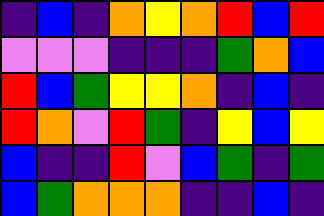[["indigo", "blue", "indigo", "orange", "yellow", "orange", "red", "blue", "red"], ["violet", "violet", "violet", "indigo", "indigo", "indigo", "green", "orange", "blue"], ["red", "blue", "green", "yellow", "yellow", "orange", "indigo", "blue", "indigo"], ["red", "orange", "violet", "red", "green", "indigo", "yellow", "blue", "yellow"], ["blue", "indigo", "indigo", "red", "violet", "blue", "green", "indigo", "green"], ["blue", "green", "orange", "orange", "orange", "indigo", "indigo", "blue", "indigo"]]